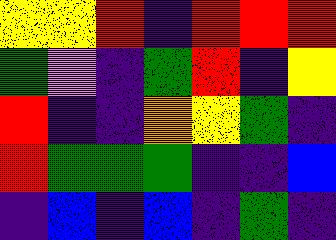[["yellow", "yellow", "red", "indigo", "red", "red", "red"], ["green", "violet", "indigo", "green", "red", "indigo", "yellow"], ["red", "indigo", "indigo", "orange", "yellow", "green", "indigo"], ["red", "green", "green", "green", "indigo", "indigo", "blue"], ["indigo", "blue", "indigo", "blue", "indigo", "green", "indigo"]]